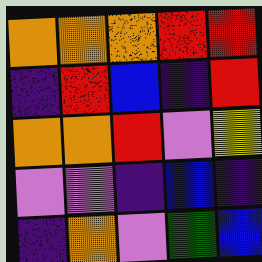[["orange", "orange", "orange", "red", "red"], ["indigo", "red", "blue", "indigo", "red"], ["orange", "orange", "red", "violet", "yellow"], ["violet", "violet", "indigo", "blue", "indigo"], ["indigo", "orange", "violet", "green", "blue"]]